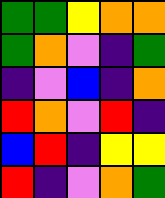[["green", "green", "yellow", "orange", "orange"], ["green", "orange", "violet", "indigo", "green"], ["indigo", "violet", "blue", "indigo", "orange"], ["red", "orange", "violet", "red", "indigo"], ["blue", "red", "indigo", "yellow", "yellow"], ["red", "indigo", "violet", "orange", "green"]]